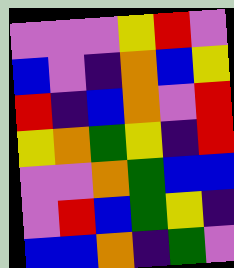[["violet", "violet", "violet", "yellow", "red", "violet"], ["blue", "violet", "indigo", "orange", "blue", "yellow"], ["red", "indigo", "blue", "orange", "violet", "red"], ["yellow", "orange", "green", "yellow", "indigo", "red"], ["violet", "violet", "orange", "green", "blue", "blue"], ["violet", "red", "blue", "green", "yellow", "indigo"], ["blue", "blue", "orange", "indigo", "green", "violet"]]